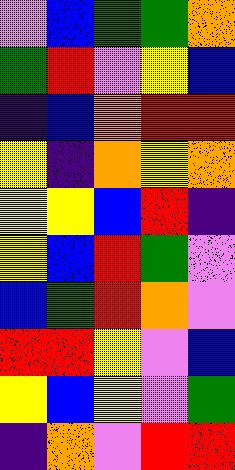[["violet", "blue", "green", "green", "orange"], ["green", "red", "violet", "yellow", "blue"], ["indigo", "blue", "orange", "red", "red"], ["yellow", "indigo", "orange", "yellow", "orange"], ["yellow", "yellow", "blue", "red", "indigo"], ["yellow", "blue", "red", "green", "violet"], ["blue", "green", "red", "orange", "violet"], ["red", "red", "yellow", "violet", "blue"], ["yellow", "blue", "yellow", "violet", "green"], ["indigo", "orange", "violet", "red", "red"]]